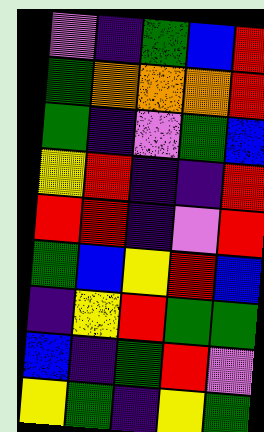[["violet", "indigo", "green", "blue", "red"], ["green", "orange", "orange", "orange", "red"], ["green", "indigo", "violet", "green", "blue"], ["yellow", "red", "indigo", "indigo", "red"], ["red", "red", "indigo", "violet", "red"], ["green", "blue", "yellow", "red", "blue"], ["indigo", "yellow", "red", "green", "green"], ["blue", "indigo", "green", "red", "violet"], ["yellow", "green", "indigo", "yellow", "green"]]